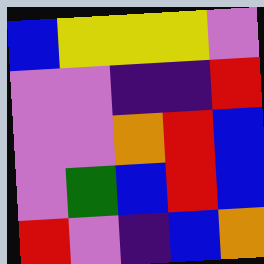[["blue", "yellow", "yellow", "yellow", "violet"], ["violet", "violet", "indigo", "indigo", "red"], ["violet", "violet", "orange", "red", "blue"], ["violet", "green", "blue", "red", "blue"], ["red", "violet", "indigo", "blue", "orange"]]